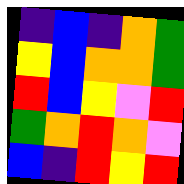[["indigo", "blue", "indigo", "orange", "green"], ["yellow", "blue", "orange", "orange", "green"], ["red", "blue", "yellow", "violet", "red"], ["green", "orange", "red", "orange", "violet"], ["blue", "indigo", "red", "yellow", "red"]]